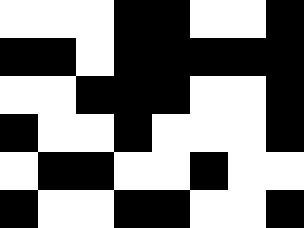[["white", "white", "white", "black", "black", "white", "white", "black"], ["black", "black", "white", "black", "black", "black", "black", "black"], ["white", "white", "black", "black", "black", "white", "white", "black"], ["black", "white", "white", "black", "white", "white", "white", "black"], ["white", "black", "black", "white", "white", "black", "white", "white"], ["black", "white", "white", "black", "black", "white", "white", "black"]]